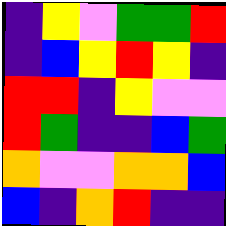[["indigo", "yellow", "violet", "green", "green", "red"], ["indigo", "blue", "yellow", "red", "yellow", "indigo"], ["red", "red", "indigo", "yellow", "violet", "violet"], ["red", "green", "indigo", "indigo", "blue", "green"], ["orange", "violet", "violet", "orange", "orange", "blue"], ["blue", "indigo", "orange", "red", "indigo", "indigo"]]